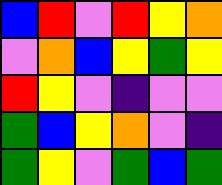[["blue", "red", "violet", "red", "yellow", "orange"], ["violet", "orange", "blue", "yellow", "green", "yellow"], ["red", "yellow", "violet", "indigo", "violet", "violet"], ["green", "blue", "yellow", "orange", "violet", "indigo"], ["green", "yellow", "violet", "green", "blue", "green"]]